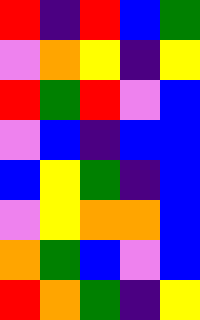[["red", "indigo", "red", "blue", "green"], ["violet", "orange", "yellow", "indigo", "yellow"], ["red", "green", "red", "violet", "blue"], ["violet", "blue", "indigo", "blue", "blue"], ["blue", "yellow", "green", "indigo", "blue"], ["violet", "yellow", "orange", "orange", "blue"], ["orange", "green", "blue", "violet", "blue"], ["red", "orange", "green", "indigo", "yellow"]]